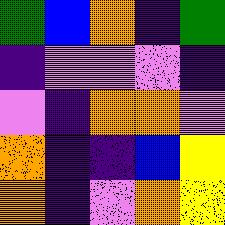[["green", "blue", "orange", "indigo", "green"], ["indigo", "violet", "violet", "violet", "indigo"], ["violet", "indigo", "orange", "orange", "violet"], ["orange", "indigo", "indigo", "blue", "yellow"], ["orange", "indigo", "violet", "orange", "yellow"]]